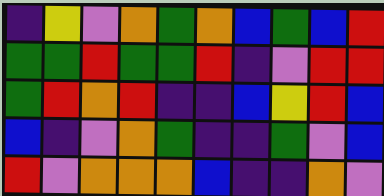[["indigo", "yellow", "violet", "orange", "green", "orange", "blue", "green", "blue", "red"], ["green", "green", "red", "green", "green", "red", "indigo", "violet", "red", "red"], ["green", "red", "orange", "red", "indigo", "indigo", "blue", "yellow", "red", "blue"], ["blue", "indigo", "violet", "orange", "green", "indigo", "indigo", "green", "violet", "blue"], ["red", "violet", "orange", "orange", "orange", "blue", "indigo", "indigo", "orange", "violet"]]